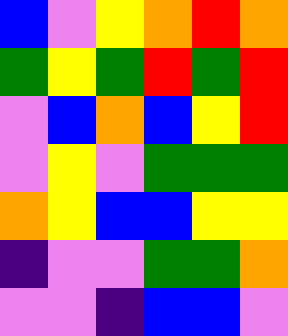[["blue", "violet", "yellow", "orange", "red", "orange"], ["green", "yellow", "green", "red", "green", "red"], ["violet", "blue", "orange", "blue", "yellow", "red"], ["violet", "yellow", "violet", "green", "green", "green"], ["orange", "yellow", "blue", "blue", "yellow", "yellow"], ["indigo", "violet", "violet", "green", "green", "orange"], ["violet", "violet", "indigo", "blue", "blue", "violet"]]